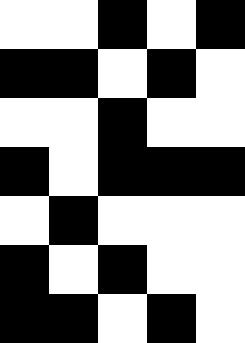[["white", "white", "black", "white", "black"], ["black", "black", "white", "black", "white"], ["white", "white", "black", "white", "white"], ["black", "white", "black", "black", "black"], ["white", "black", "white", "white", "white"], ["black", "white", "black", "white", "white"], ["black", "black", "white", "black", "white"]]